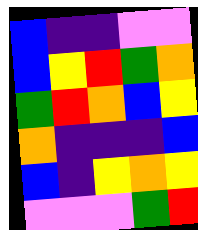[["blue", "indigo", "indigo", "violet", "violet"], ["blue", "yellow", "red", "green", "orange"], ["green", "red", "orange", "blue", "yellow"], ["orange", "indigo", "indigo", "indigo", "blue"], ["blue", "indigo", "yellow", "orange", "yellow"], ["violet", "violet", "violet", "green", "red"]]